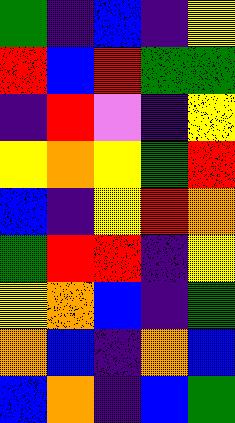[["green", "indigo", "blue", "indigo", "yellow"], ["red", "blue", "red", "green", "green"], ["indigo", "red", "violet", "indigo", "yellow"], ["yellow", "orange", "yellow", "green", "red"], ["blue", "indigo", "yellow", "red", "orange"], ["green", "red", "red", "indigo", "yellow"], ["yellow", "orange", "blue", "indigo", "green"], ["orange", "blue", "indigo", "orange", "blue"], ["blue", "orange", "indigo", "blue", "green"]]